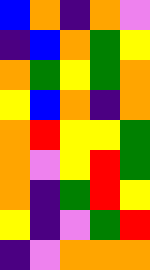[["blue", "orange", "indigo", "orange", "violet"], ["indigo", "blue", "orange", "green", "yellow"], ["orange", "green", "yellow", "green", "orange"], ["yellow", "blue", "orange", "indigo", "orange"], ["orange", "red", "yellow", "yellow", "green"], ["orange", "violet", "yellow", "red", "green"], ["orange", "indigo", "green", "red", "yellow"], ["yellow", "indigo", "violet", "green", "red"], ["indigo", "violet", "orange", "orange", "orange"]]